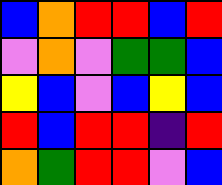[["blue", "orange", "red", "red", "blue", "red"], ["violet", "orange", "violet", "green", "green", "blue"], ["yellow", "blue", "violet", "blue", "yellow", "blue"], ["red", "blue", "red", "red", "indigo", "red"], ["orange", "green", "red", "red", "violet", "blue"]]